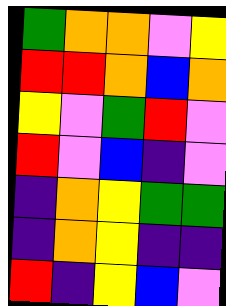[["green", "orange", "orange", "violet", "yellow"], ["red", "red", "orange", "blue", "orange"], ["yellow", "violet", "green", "red", "violet"], ["red", "violet", "blue", "indigo", "violet"], ["indigo", "orange", "yellow", "green", "green"], ["indigo", "orange", "yellow", "indigo", "indigo"], ["red", "indigo", "yellow", "blue", "violet"]]